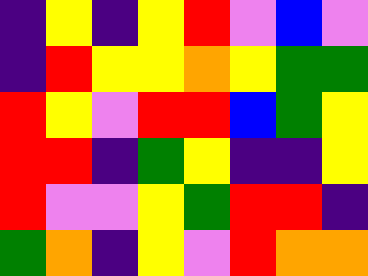[["indigo", "yellow", "indigo", "yellow", "red", "violet", "blue", "violet"], ["indigo", "red", "yellow", "yellow", "orange", "yellow", "green", "green"], ["red", "yellow", "violet", "red", "red", "blue", "green", "yellow"], ["red", "red", "indigo", "green", "yellow", "indigo", "indigo", "yellow"], ["red", "violet", "violet", "yellow", "green", "red", "red", "indigo"], ["green", "orange", "indigo", "yellow", "violet", "red", "orange", "orange"]]